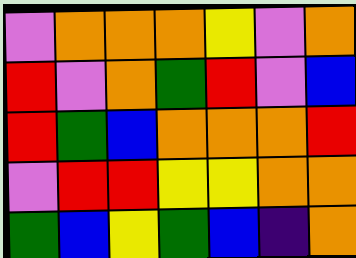[["violet", "orange", "orange", "orange", "yellow", "violet", "orange"], ["red", "violet", "orange", "green", "red", "violet", "blue"], ["red", "green", "blue", "orange", "orange", "orange", "red"], ["violet", "red", "red", "yellow", "yellow", "orange", "orange"], ["green", "blue", "yellow", "green", "blue", "indigo", "orange"]]